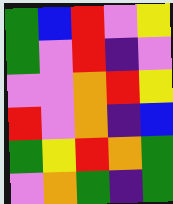[["green", "blue", "red", "violet", "yellow"], ["green", "violet", "red", "indigo", "violet"], ["violet", "violet", "orange", "red", "yellow"], ["red", "violet", "orange", "indigo", "blue"], ["green", "yellow", "red", "orange", "green"], ["violet", "orange", "green", "indigo", "green"]]